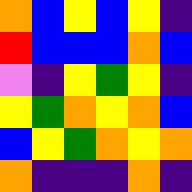[["orange", "blue", "yellow", "blue", "yellow", "indigo"], ["red", "blue", "blue", "blue", "orange", "blue"], ["violet", "indigo", "yellow", "green", "yellow", "indigo"], ["yellow", "green", "orange", "yellow", "orange", "blue"], ["blue", "yellow", "green", "orange", "yellow", "orange"], ["orange", "indigo", "indigo", "indigo", "orange", "indigo"]]